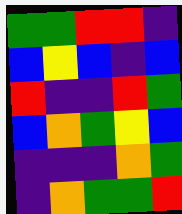[["green", "green", "red", "red", "indigo"], ["blue", "yellow", "blue", "indigo", "blue"], ["red", "indigo", "indigo", "red", "green"], ["blue", "orange", "green", "yellow", "blue"], ["indigo", "indigo", "indigo", "orange", "green"], ["indigo", "orange", "green", "green", "red"]]